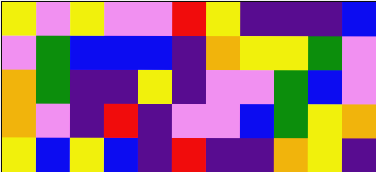[["yellow", "violet", "yellow", "violet", "violet", "red", "yellow", "indigo", "indigo", "indigo", "blue"], ["violet", "green", "blue", "blue", "blue", "indigo", "orange", "yellow", "yellow", "green", "violet"], ["orange", "green", "indigo", "indigo", "yellow", "indigo", "violet", "violet", "green", "blue", "violet"], ["orange", "violet", "indigo", "red", "indigo", "violet", "violet", "blue", "green", "yellow", "orange"], ["yellow", "blue", "yellow", "blue", "indigo", "red", "indigo", "indigo", "orange", "yellow", "indigo"]]